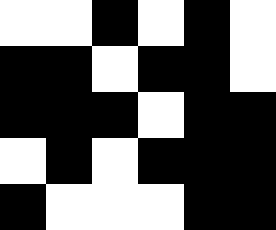[["white", "white", "black", "white", "black", "white"], ["black", "black", "white", "black", "black", "white"], ["black", "black", "black", "white", "black", "black"], ["white", "black", "white", "black", "black", "black"], ["black", "white", "white", "white", "black", "black"]]